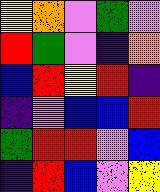[["yellow", "orange", "violet", "green", "violet"], ["red", "green", "violet", "indigo", "orange"], ["blue", "red", "yellow", "red", "indigo"], ["indigo", "violet", "blue", "blue", "red"], ["green", "red", "red", "violet", "blue"], ["indigo", "red", "blue", "violet", "yellow"]]